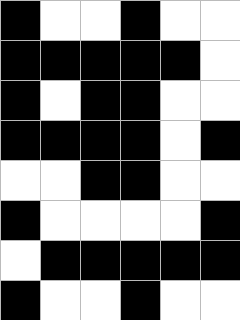[["black", "white", "white", "black", "white", "white"], ["black", "black", "black", "black", "black", "white"], ["black", "white", "black", "black", "white", "white"], ["black", "black", "black", "black", "white", "black"], ["white", "white", "black", "black", "white", "white"], ["black", "white", "white", "white", "white", "black"], ["white", "black", "black", "black", "black", "black"], ["black", "white", "white", "black", "white", "white"]]